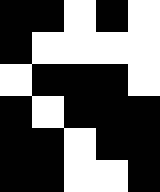[["black", "black", "white", "black", "white"], ["black", "white", "white", "white", "white"], ["white", "black", "black", "black", "white"], ["black", "white", "black", "black", "black"], ["black", "black", "white", "black", "black"], ["black", "black", "white", "white", "black"]]